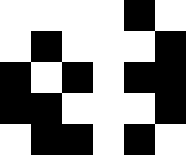[["white", "white", "white", "white", "black", "white"], ["white", "black", "white", "white", "white", "black"], ["black", "white", "black", "white", "black", "black"], ["black", "black", "white", "white", "white", "black"], ["white", "black", "black", "white", "black", "white"]]